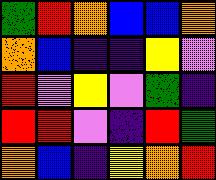[["green", "red", "orange", "blue", "blue", "orange"], ["orange", "blue", "indigo", "indigo", "yellow", "violet"], ["red", "violet", "yellow", "violet", "green", "indigo"], ["red", "red", "violet", "indigo", "red", "green"], ["orange", "blue", "indigo", "yellow", "orange", "red"]]